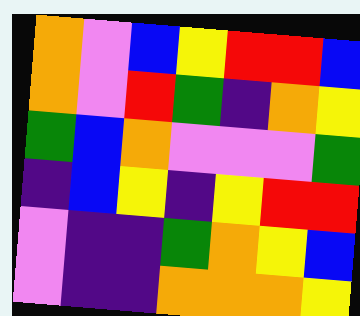[["orange", "violet", "blue", "yellow", "red", "red", "blue"], ["orange", "violet", "red", "green", "indigo", "orange", "yellow"], ["green", "blue", "orange", "violet", "violet", "violet", "green"], ["indigo", "blue", "yellow", "indigo", "yellow", "red", "red"], ["violet", "indigo", "indigo", "green", "orange", "yellow", "blue"], ["violet", "indigo", "indigo", "orange", "orange", "orange", "yellow"]]